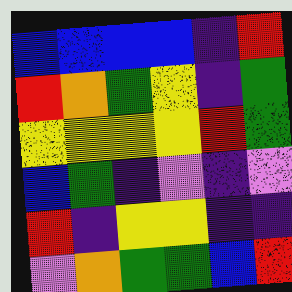[["blue", "blue", "blue", "blue", "indigo", "red"], ["red", "orange", "green", "yellow", "indigo", "green"], ["yellow", "yellow", "yellow", "yellow", "red", "green"], ["blue", "green", "indigo", "violet", "indigo", "violet"], ["red", "indigo", "yellow", "yellow", "indigo", "indigo"], ["violet", "orange", "green", "green", "blue", "red"]]